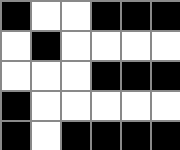[["black", "white", "white", "black", "black", "black"], ["white", "black", "white", "white", "white", "white"], ["white", "white", "white", "black", "black", "black"], ["black", "white", "white", "white", "white", "white"], ["black", "white", "black", "black", "black", "black"]]